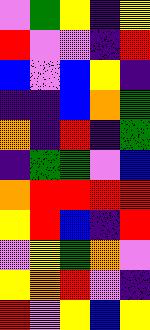[["violet", "green", "yellow", "indigo", "yellow"], ["red", "violet", "violet", "indigo", "red"], ["blue", "violet", "blue", "yellow", "indigo"], ["indigo", "indigo", "blue", "orange", "green"], ["orange", "indigo", "red", "indigo", "green"], ["indigo", "green", "green", "violet", "blue"], ["orange", "red", "red", "red", "red"], ["yellow", "red", "blue", "indigo", "red"], ["violet", "yellow", "green", "orange", "violet"], ["yellow", "orange", "red", "violet", "indigo"], ["red", "violet", "yellow", "blue", "yellow"]]